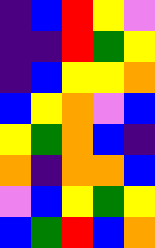[["indigo", "blue", "red", "yellow", "violet"], ["indigo", "indigo", "red", "green", "yellow"], ["indigo", "blue", "yellow", "yellow", "orange"], ["blue", "yellow", "orange", "violet", "blue"], ["yellow", "green", "orange", "blue", "indigo"], ["orange", "indigo", "orange", "orange", "blue"], ["violet", "blue", "yellow", "green", "yellow"], ["blue", "green", "red", "blue", "orange"]]